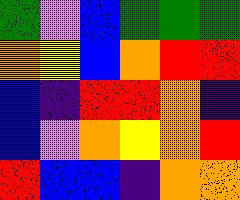[["green", "violet", "blue", "green", "green", "green"], ["orange", "yellow", "blue", "orange", "red", "red"], ["blue", "indigo", "red", "red", "orange", "indigo"], ["blue", "violet", "orange", "yellow", "orange", "red"], ["red", "blue", "blue", "indigo", "orange", "orange"]]